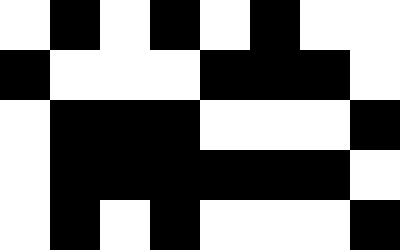[["white", "black", "white", "black", "white", "black", "white", "white"], ["black", "white", "white", "white", "black", "black", "black", "white"], ["white", "black", "black", "black", "white", "white", "white", "black"], ["white", "black", "black", "black", "black", "black", "black", "white"], ["white", "black", "white", "black", "white", "white", "white", "black"]]